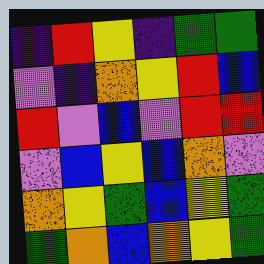[["indigo", "red", "yellow", "indigo", "green", "green"], ["violet", "indigo", "orange", "yellow", "red", "blue"], ["red", "violet", "blue", "violet", "red", "red"], ["violet", "blue", "yellow", "blue", "orange", "violet"], ["orange", "yellow", "green", "blue", "yellow", "green"], ["green", "orange", "blue", "orange", "yellow", "green"]]